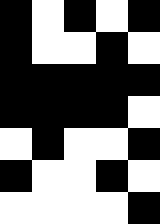[["black", "white", "black", "white", "black"], ["black", "white", "white", "black", "white"], ["black", "black", "black", "black", "black"], ["black", "black", "black", "black", "white"], ["white", "black", "white", "white", "black"], ["black", "white", "white", "black", "white"], ["white", "white", "white", "white", "black"]]